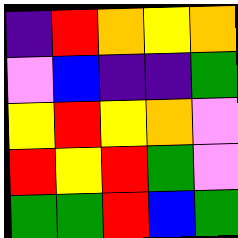[["indigo", "red", "orange", "yellow", "orange"], ["violet", "blue", "indigo", "indigo", "green"], ["yellow", "red", "yellow", "orange", "violet"], ["red", "yellow", "red", "green", "violet"], ["green", "green", "red", "blue", "green"]]